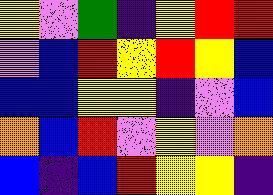[["yellow", "violet", "green", "indigo", "yellow", "red", "red"], ["violet", "blue", "red", "yellow", "red", "yellow", "blue"], ["blue", "blue", "yellow", "yellow", "indigo", "violet", "blue"], ["orange", "blue", "red", "violet", "yellow", "violet", "orange"], ["blue", "indigo", "blue", "red", "yellow", "yellow", "indigo"]]